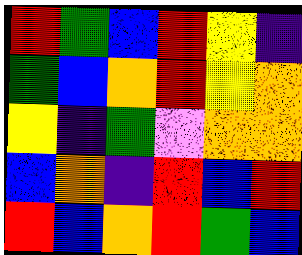[["red", "green", "blue", "red", "yellow", "indigo"], ["green", "blue", "orange", "red", "yellow", "orange"], ["yellow", "indigo", "green", "violet", "orange", "orange"], ["blue", "orange", "indigo", "red", "blue", "red"], ["red", "blue", "orange", "red", "green", "blue"]]